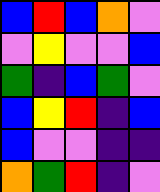[["blue", "red", "blue", "orange", "violet"], ["violet", "yellow", "violet", "violet", "blue"], ["green", "indigo", "blue", "green", "violet"], ["blue", "yellow", "red", "indigo", "blue"], ["blue", "violet", "violet", "indigo", "indigo"], ["orange", "green", "red", "indigo", "violet"]]